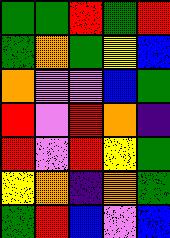[["green", "green", "red", "green", "red"], ["green", "orange", "green", "yellow", "blue"], ["orange", "violet", "violet", "blue", "green"], ["red", "violet", "red", "orange", "indigo"], ["red", "violet", "red", "yellow", "green"], ["yellow", "orange", "indigo", "orange", "green"], ["green", "red", "blue", "violet", "blue"]]